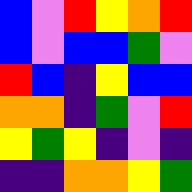[["blue", "violet", "red", "yellow", "orange", "red"], ["blue", "violet", "blue", "blue", "green", "violet"], ["red", "blue", "indigo", "yellow", "blue", "blue"], ["orange", "orange", "indigo", "green", "violet", "red"], ["yellow", "green", "yellow", "indigo", "violet", "indigo"], ["indigo", "indigo", "orange", "orange", "yellow", "green"]]